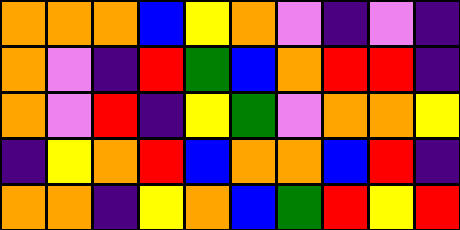[["orange", "orange", "orange", "blue", "yellow", "orange", "violet", "indigo", "violet", "indigo"], ["orange", "violet", "indigo", "red", "green", "blue", "orange", "red", "red", "indigo"], ["orange", "violet", "red", "indigo", "yellow", "green", "violet", "orange", "orange", "yellow"], ["indigo", "yellow", "orange", "red", "blue", "orange", "orange", "blue", "red", "indigo"], ["orange", "orange", "indigo", "yellow", "orange", "blue", "green", "red", "yellow", "red"]]